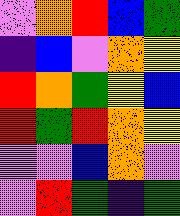[["violet", "orange", "red", "blue", "green"], ["indigo", "blue", "violet", "orange", "yellow"], ["red", "orange", "green", "yellow", "blue"], ["red", "green", "red", "orange", "yellow"], ["violet", "violet", "blue", "orange", "violet"], ["violet", "red", "green", "indigo", "green"]]